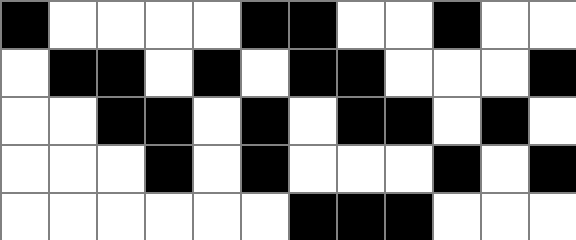[["black", "white", "white", "white", "white", "black", "black", "white", "white", "black", "white", "white"], ["white", "black", "black", "white", "black", "white", "black", "black", "white", "white", "white", "black"], ["white", "white", "black", "black", "white", "black", "white", "black", "black", "white", "black", "white"], ["white", "white", "white", "black", "white", "black", "white", "white", "white", "black", "white", "black"], ["white", "white", "white", "white", "white", "white", "black", "black", "black", "white", "white", "white"]]